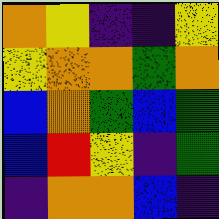[["orange", "yellow", "indigo", "indigo", "yellow"], ["yellow", "orange", "orange", "green", "orange"], ["blue", "orange", "green", "blue", "green"], ["blue", "red", "yellow", "indigo", "green"], ["indigo", "orange", "orange", "blue", "indigo"]]